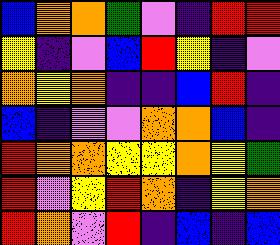[["blue", "orange", "orange", "green", "violet", "indigo", "red", "red"], ["yellow", "indigo", "violet", "blue", "red", "yellow", "indigo", "violet"], ["orange", "yellow", "orange", "indigo", "indigo", "blue", "red", "indigo"], ["blue", "indigo", "violet", "violet", "orange", "orange", "blue", "indigo"], ["red", "orange", "orange", "yellow", "yellow", "orange", "yellow", "green"], ["red", "violet", "yellow", "red", "orange", "indigo", "yellow", "orange"], ["red", "orange", "violet", "red", "indigo", "blue", "indigo", "blue"]]